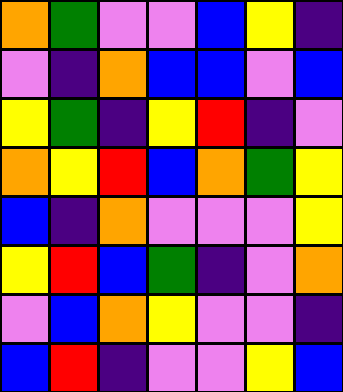[["orange", "green", "violet", "violet", "blue", "yellow", "indigo"], ["violet", "indigo", "orange", "blue", "blue", "violet", "blue"], ["yellow", "green", "indigo", "yellow", "red", "indigo", "violet"], ["orange", "yellow", "red", "blue", "orange", "green", "yellow"], ["blue", "indigo", "orange", "violet", "violet", "violet", "yellow"], ["yellow", "red", "blue", "green", "indigo", "violet", "orange"], ["violet", "blue", "orange", "yellow", "violet", "violet", "indigo"], ["blue", "red", "indigo", "violet", "violet", "yellow", "blue"]]